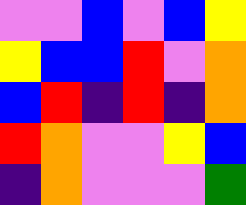[["violet", "violet", "blue", "violet", "blue", "yellow"], ["yellow", "blue", "blue", "red", "violet", "orange"], ["blue", "red", "indigo", "red", "indigo", "orange"], ["red", "orange", "violet", "violet", "yellow", "blue"], ["indigo", "orange", "violet", "violet", "violet", "green"]]